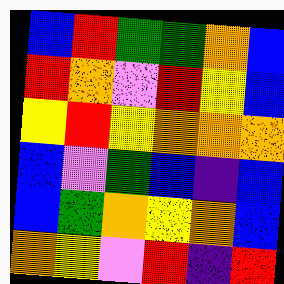[["blue", "red", "green", "green", "orange", "blue"], ["red", "orange", "violet", "red", "yellow", "blue"], ["yellow", "red", "yellow", "orange", "orange", "orange"], ["blue", "violet", "green", "blue", "indigo", "blue"], ["blue", "green", "orange", "yellow", "orange", "blue"], ["orange", "yellow", "violet", "red", "indigo", "red"]]